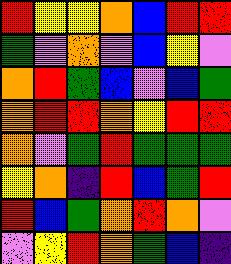[["red", "yellow", "yellow", "orange", "blue", "red", "red"], ["green", "violet", "orange", "violet", "blue", "yellow", "violet"], ["orange", "red", "green", "blue", "violet", "blue", "green"], ["orange", "red", "red", "orange", "yellow", "red", "red"], ["orange", "violet", "green", "red", "green", "green", "green"], ["yellow", "orange", "indigo", "red", "blue", "green", "red"], ["red", "blue", "green", "orange", "red", "orange", "violet"], ["violet", "yellow", "red", "orange", "green", "blue", "indigo"]]